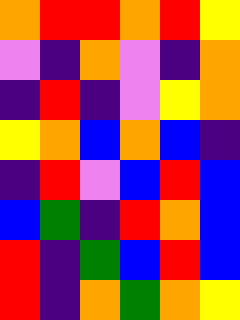[["orange", "red", "red", "orange", "red", "yellow"], ["violet", "indigo", "orange", "violet", "indigo", "orange"], ["indigo", "red", "indigo", "violet", "yellow", "orange"], ["yellow", "orange", "blue", "orange", "blue", "indigo"], ["indigo", "red", "violet", "blue", "red", "blue"], ["blue", "green", "indigo", "red", "orange", "blue"], ["red", "indigo", "green", "blue", "red", "blue"], ["red", "indigo", "orange", "green", "orange", "yellow"]]